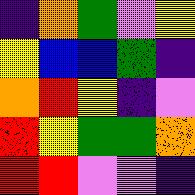[["indigo", "orange", "green", "violet", "yellow"], ["yellow", "blue", "blue", "green", "indigo"], ["orange", "red", "yellow", "indigo", "violet"], ["red", "yellow", "green", "green", "orange"], ["red", "red", "violet", "violet", "indigo"]]